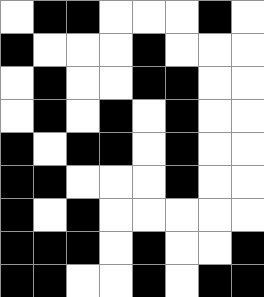[["white", "black", "black", "white", "white", "white", "black", "white"], ["black", "white", "white", "white", "black", "white", "white", "white"], ["white", "black", "white", "white", "black", "black", "white", "white"], ["white", "black", "white", "black", "white", "black", "white", "white"], ["black", "white", "black", "black", "white", "black", "white", "white"], ["black", "black", "white", "white", "white", "black", "white", "white"], ["black", "white", "black", "white", "white", "white", "white", "white"], ["black", "black", "black", "white", "black", "white", "white", "black"], ["black", "black", "white", "white", "black", "white", "black", "black"]]